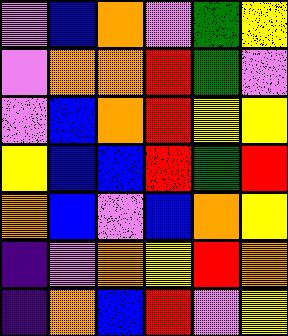[["violet", "blue", "orange", "violet", "green", "yellow"], ["violet", "orange", "orange", "red", "green", "violet"], ["violet", "blue", "orange", "red", "yellow", "yellow"], ["yellow", "blue", "blue", "red", "green", "red"], ["orange", "blue", "violet", "blue", "orange", "yellow"], ["indigo", "violet", "orange", "yellow", "red", "orange"], ["indigo", "orange", "blue", "red", "violet", "yellow"]]